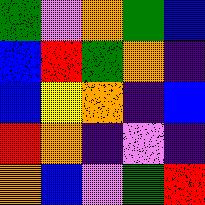[["green", "violet", "orange", "green", "blue"], ["blue", "red", "green", "orange", "indigo"], ["blue", "yellow", "orange", "indigo", "blue"], ["red", "orange", "indigo", "violet", "indigo"], ["orange", "blue", "violet", "green", "red"]]